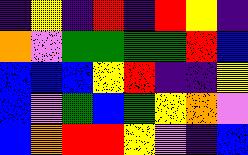[["indigo", "yellow", "indigo", "red", "indigo", "red", "yellow", "indigo"], ["orange", "violet", "green", "green", "green", "green", "red", "blue"], ["blue", "blue", "blue", "yellow", "red", "indigo", "indigo", "yellow"], ["blue", "violet", "green", "blue", "green", "yellow", "orange", "violet"], ["blue", "orange", "red", "red", "yellow", "violet", "indigo", "blue"]]